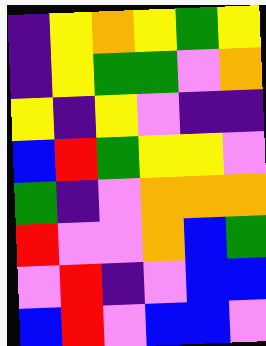[["indigo", "yellow", "orange", "yellow", "green", "yellow"], ["indigo", "yellow", "green", "green", "violet", "orange"], ["yellow", "indigo", "yellow", "violet", "indigo", "indigo"], ["blue", "red", "green", "yellow", "yellow", "violet"], ["green", "indigo", "violet", "orange", "orange", "orange"], ["red", "violet", "violet", "orange", "blue", "green"], ["violet", "red", "indigo", "violet", "blue", "blue"], ["blue", "red", "violet", "blue", "blue", "violet"]]